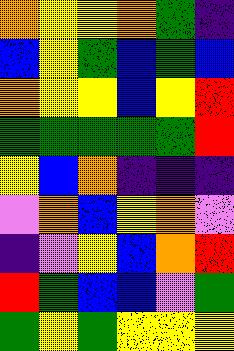[["orange", "yellow", "yellow", "orange", "green", "indigo"], ["blue", "yellow", "green", "blue", "green", "blue"], ["orange", "yellow", "yellow", "blue", "yellow", "red"], ["green", "green", "green", "green", "green", "red"], ["yellow", "blue", "orange", "indigo", "indigo", "indigo"], ["violet", "orange", "blue", "yellow", "orange", "violet"], ["indigo", "violet", "yellow", "blue", "orange", "red"], ["red", "green", "blue", "blue", "violet", "green"], ["green", "yellow", "green", "yellow", "yellow", "yellow"]]